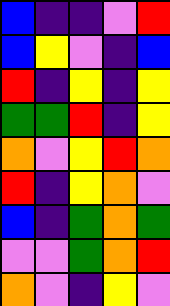[["blue", "indigo", "indigo", "violet", "red"], ["blue", "yellow", "violet", "indigo", "blue"], ["red", "indigo", "yellow", "indigo", "yellow"], ["green", "green", "red", "indigo", "yellow"], ["orange", "violet", "yellow", "red", "orange"], ["red", "indigo", "yellow", "orange", "violet"], ["blue", "indigo", "green", "orange", "green"], ["violet", "violet", "green", "orange", "red"], ["orange", "violet", "indigo", "yellow", "violet"]]